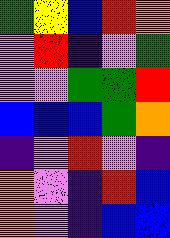[["green", "yellow", "blue", "red", "orange"], ["violet", "red", "indigo", "violet", "green"], ["violet", "violet", "green", "green", "red"], ["blue", "blue", "blue", "green", "orange"], ["indigo", "violet", "red", "violet", "indigo"], ["orange", "violet", "indigo", "red", "blue"], ["orange", "violet", "indigo", "blue", "blue"]]